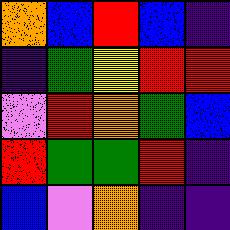[["orange", "blue", "red", "blue", "indigo"], ["indigo", "green", "yellow", "red", "red"], ["violet", "red", "orange", "green", "blue"], ["red", "green", "green", "red", "indigo"], ["blue", "violet", "orange", "indigo", "indigo"]]